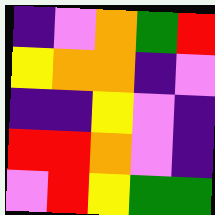[["indigo", "violet", "orange", "green", "red"], ["yellow", "orange", "orange", "indigo", "violet"], ["indigo", "indigo", "yellow", "violet", "indigo"], ["red", "red", "orange", "violet", "indigo"], ["violet", "red", "yellow", "green", "green"]]